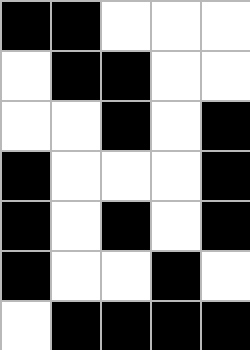[["black", "black", "white", "white", "white"], ["white", "black", "black", "white", "white"], ["white", "white", "black", "white", "black"], ["black", "white", "white", "white", "black"], ["black", "white", "black", "white", "black"], ["black", "white", "white", "black", "white"], ["white", "black", "black", "black", "black"]]